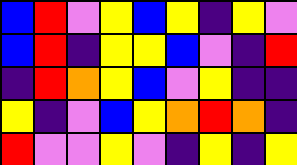[["blue", "red", "violet", "yellow", "blue", "yellow", "indigo", "yellow", "violet"], ["blue", "red", "indigo", "yellow", "yellow", "blue", "violet", "indigo", "red"], ["indigo", "red", "orange", "yellow", "blue", "violet", "yellow", "indigo", "indigo"], ["yellow", "indigo", "violet", "blue", "yellow", "orange", "red", "orange", "indigo"], ["red", "violet", "violet", "yellow", "violet", "indigo", "yellow", "indigo", "yellow"]]